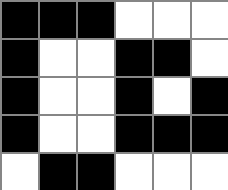[["black", "black", "black", "white", "white", "white"], ["black", "white", "white", "black", "black", "white"], ["black", "white", "white", "black", "white", "black"], ["black", "white", "white", "black", "black", "black"], ["white", "black", "black", "white", "white", "white"]]